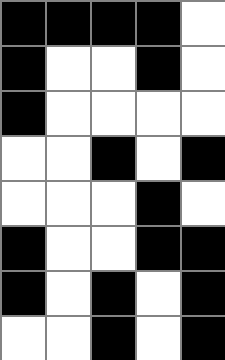[["black", "black", "black", "black", "white"], ["black", "white", "white", "black", "white"], ["black", "white", "white", "white", "white"], ["white", "white", "black", "white", "black"], ["white", "white", "white", "black", "white"], ["black", "white", "white", "black", "black"], ["black", "white", "black", "white", "black"], ["white", "white", "black", "white", "black"]]